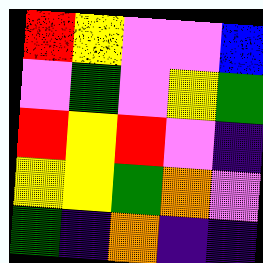[["red", "yellow", "violet", "violet", "blue"], ["violet", "green", "violet", "yellow", "green"], ["red", "yellow", "red", "violet", "indigo"], ["yellow", "yellow", "green", "orange", "violet"], ["green", "indigo", "orange", "indigo", "indigo"]]